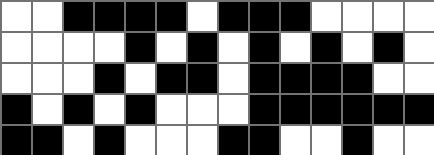[["white", "white", "black", "black", "black", "black", "white", "black", "black", "black", "white", "white", "white", "white"], ["white", "white", "white", "white", "black", "white", "black", "white", "black", "white", "black", "white", "black", "white"], ["white", "white", "white", "black", "white", "black", "black", "white", "black", "black", "black", "black", "white", "white"], ["black", "white", "black", "white", "black", "white", "white", "white", "black", "black", "black", "black", "black", "black"], ["black", "black", "white", "black", "white", "white", "white", "black", "black", "white", "white", "black", "white", "white"]]